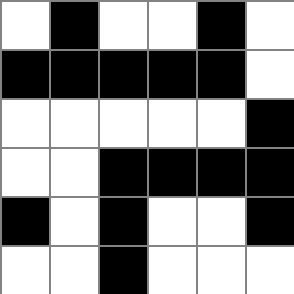[["white", "black", "white", "white", "black", "white"], ["black", "black", "black", "black", "black", "white"], ["white", "white", "white", "white", "white", "black"], ["white", "white", "black", "black", "black", "black"], ["black", "white", "black", "white", "white", "black"], ["white", "white", "black", "white", "white", "white"]]